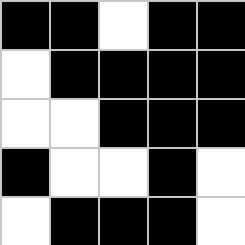[["black", "black", "white", "black", "black"], ["white", "black", "black", "black", "black"], ["white", "white", "black", "black", "black"], ["black", "white", "white", "black", "white"], ["white", "black", "black", "black", "white"]]